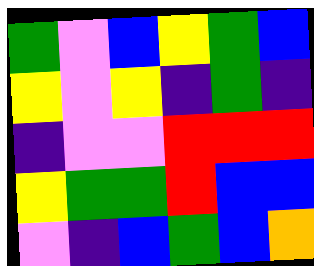[["green", "violet", "blue", "yellow", "green", "blue"], ["yellow", "violet", "yellow", "indigo", "green", "indigo"], ["indigo", "violet", "violet", "red", "red", "red"], ["yellow", "green", "green", "red", "blue", "blue"], ["violet", "indigo", "blue", "green", "blue", "orange"]]